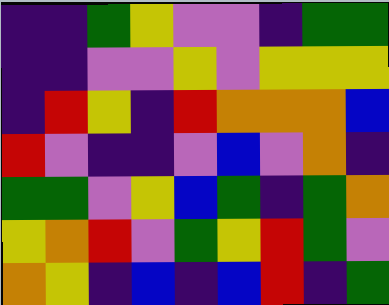[["indigo", "indigo", "green", "yellow", "violet", "violet", "indigo", "green", "green"], ["indigo", "indigo", "violet", "violet", "yellow", "violet", "yellow", "yellow", "yellow"], ["indigo", "red", "yellow", "indigo", "red", "orange", "orange", "orange", "blue"], ["red", "violet", "indigo", "indigo", "violet", "blue", "violet", "orange", "indigo"], ["green", "green", "violet", "yellow", "blue", "green", "indigo", "green", "orange"], ["yellow", "orange", "red", "violet", "green", "yellow", "red", "green", "violet"], ["orange", "yellow", "indigo", "blue", "indigo", "blue", "red", "indigo", "green"]]